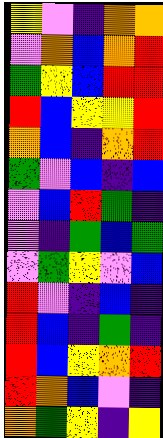[["yellow", "violet", "indigo", "orange", "orange"], ["violet", "orange", "blue", "orange", "red"], ["green", "yellow", "blue", "red", "red"], ["red", "blue", "yellow", "yellow", "red"], ["orange", "blue", "indigo", "orange", "red"], ["green", "violet", "blue", "indigo", "blue"], ["violet", "blue", "red", "green", "indigo"], ["violet", "indigo", "green", "blue", "green"], ["violet", "green", "yellow", "violet", "blue"], ["red", "violet", "indigo", "blue", "indigo"], ["red", "blue", "indigo", "green", "indigo"], ["red", "blue", "yellow", "orange", "red"], ["red", "orange", "blue", "violet", "indigo"], ["orange", "green", "yellow", "indigo", "yellow"]]